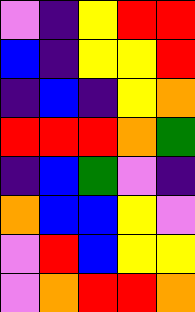[["violet", "indigo", "yellow", "red", "red"], ["blue", "indigo", "yellow", "yellow", "red"], ["indigo", "blue", "indigo", "yellow", "orange"], ["red", "red", "red", "orange", "green"], ["indigo", "blue", "green", "violet", "indigo"], ["orange", "blue", "blue", "yellow", "violet"], ["violet", "red", "blue", "yellow", "yellow"], ["violet", "orange", "red", "red", "orange"]]